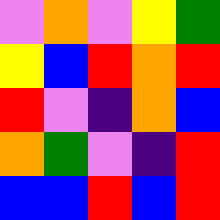[["violet", "orange", "violet", "yellow", "green"], ["yellow", "blue", "red", "orange", "red"], ["red", "violet", "indigo", "orange", "blue"], ["orange", "green", "violet", "indigo", "red"], ["blue", "blue", "red", "blue", "red"]]